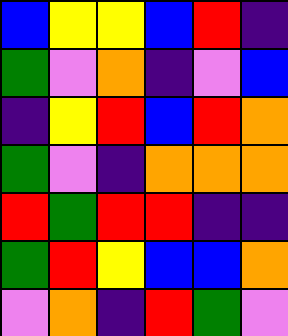[["blue", "yellow", "yellow", "blue", "red", "indigo"], ["green", "violet", "orange", "indigo", "violet", "blue"], ["indigo", "yellow", "red", "blue", "red", "orange"], ["green", "violet", "indigo", "orange", "orange", "orange"], ["red", "green", "red", "red", "indigo", "indigo"], ["green", "red", "yellow", "blue", "blue", "orange"], ["violet", "orange", "indigo", "red", "green", "violet"]]